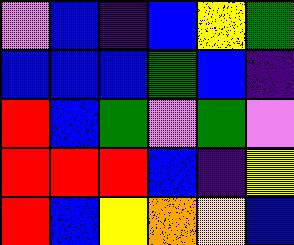[["violet", "blue", "indigo", "blue", "yellow", "green"], ["blue", "blue", "blue", "green", "blue", "indigo"], ["red", "blue", "green", "violet", "green", "violet"], ["red", "red", "red", "blue", "indigo", "yellow"], ["red", "blue", "yellow", "orange", "yellow", "blue"]]